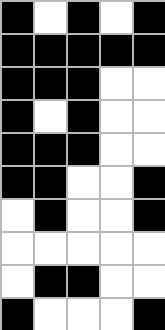[["black", "white", "black", "white", "black"], ["black", "black", "black", "black", "black"], ["black", "black", "black", "white", "white"], ["black", "white", "black", "white", "white"], ["black", "black", "black", "white", "white"], ["black", "black", "white", "white", "black"], ["white", "black", "white", "white", "black"], ["white", "white", "white", "white", "white"], ["white", "black", "black", "white", "white"], ["black", "white", "white", "white", "black"]]